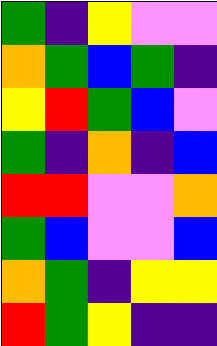[["green", "indigo", "yellow", "violet", "violet"], ["orange", "green", "blue", "green", "indigo"], ["yellow", "red", "green", "blue", "violet"], ["green", "indigo", "orange", "indigo", "blue"], ["red", "red", "violet", "violet", "orange"], ["green", "blue", "violet", "violet", "blue"], ["orange", "green", "indigo", "yellow", "yellow"], ["red", "green", "yellow", "indigo", "indigo"]]